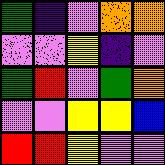[["green", "indigo", "violet", "orange", "orange"], ["violet", "violet", "yellow", "indigo", "violet"], ["green", "red", "violet", "green", "orange"], ["violet", "violet", "yellow", "yellow", "blue"], ["red", "red", "yellow", "violet", "violet"]]